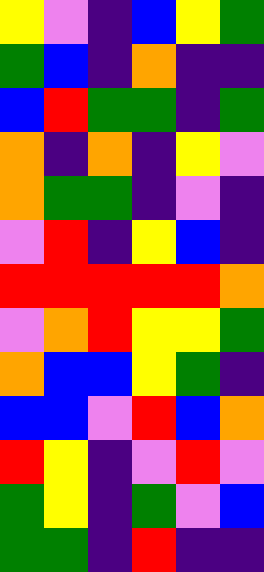[["yellow", "violet", "indigo", "blue", "yellow", "green"], ["green", "blue", "indigo", "orange", "indigo", "indigo"], ["blue", "red", "green", "green", "indigo", "green"], ["orange", "indigo", "orange", "indigo", "yellow", "violet"], ["orange", "green", "green", "indigo", "violet", "indigo"], ["violet", "red", "indigo", "yellow", "blue", "indigo"], ["red", "red", "red", "red", "red", "orange"], ["violet", "orange", "red", "yellow", "yellow", "green"], ["orange", "blue", "blue", "yellow", "green", "indigo"], ["blue", "blue", "violet", "red", "blue", "orange"], ["red", "yellow", "indigo", "violet", "red", "violet"], ["green", "yellow", "indigo", "green", "violet", "blue"], ["green", "green", "indigo", "red", "indigo", "indigo"]]